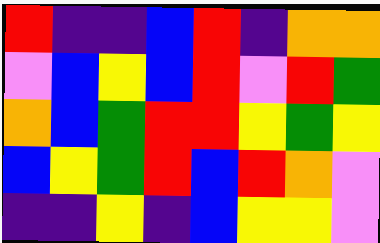[["red", "indigo", "indigo", "blue", "red", "indigo", "orange", "orange"], ["violet", "blue", "yellow", "blue", "red", "violet", "red", "green"], ["orange", "blue", "green", "red", "red", "yellow", "green", "yellow"], ["blue", "yellow", "green", "red", "blue", "red", "orange", "violet"], ["indigo", "indigo", "yellow", "indigo", "blue", "yellow", "yellow", "violet"]]